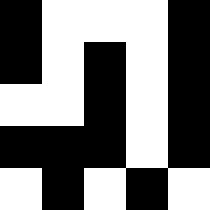[["black", "white", "white", "white", "black"], ["black", "white", "black", "white", "black"], ["white", "white", "black", "white", "black"], ["black", "black", "black", "white", "black"], ["white", "black", "white", "black", "white"]]